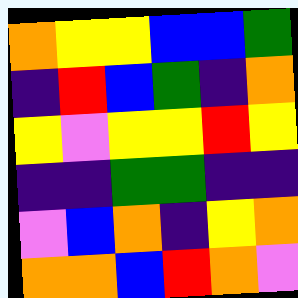[["orange", "yellow", "yellow", "blue", "blue", "green"], ["indigo", "red", "blue", "green", "indigo", "orange"], ["yellow", "violet", "yellow", "yellow", "red", "yellow"], ["indigo", "indigo", "green", "green", "indigo", "indigo"], ["violet", "blue", "orange", "indigo", "yellow", "orange"], ["orange", "orange", "blue", "red", "orange", "violet"]]